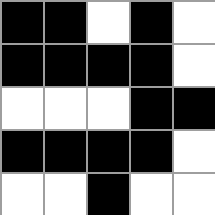[["black", "black", "white", "black", "white"], ["black", "black", "black", "black", "white"], ["white", "white", "white", "black", "black"], ["black", "black", "black", "black", "white"], ["white", "white", "black", "white", "white"]]